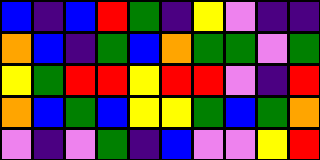[["blue", "indigo", "blue", "red", "green", "indigo", "yellow", "violet", "indigo", "indigo"], ["orange", "blue", "indigo", "green", "blue", "orange", "green", "green", "violet", "green"], ["yellow", "green", "red", "red", "yellow", "red", "red", "violet", "indigo", "red"], ["orange", "blue", "green", "blue", "yellow", "yellow", "green", "blue", "green", "orange"], ["violet", "indigo", "violet", "green", "indigo", "blue", "violet", "violet", "yellow", "red"]]